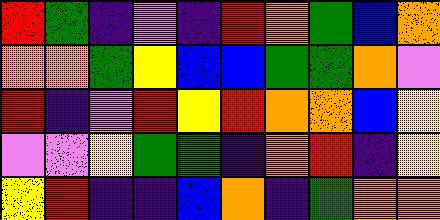[["red", "green", "indigo", "violet", "indigo", "red", "orange", "green", "blue", "orange"], ["orange", "orange", "green", "yellow", "blue", "blue", "green", "green", "orange", "violet"], ["red", "indigo", "violet", "red", "yellow", "red", "orange", "orange", "blue", "yellow"], ["violet", "violet", "yellow", "green", "green", "indigo", "orange", "red", "indigo", "yellow"], ["yellow", "red", "indigo", "indigo", "blue", "orange", "indigo", "green", "orange", "orange"]]